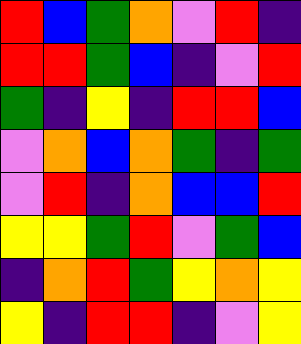[["red", "blue", "green", "orange", "violet", "red", "indigo"], ["red", "red", "green", "blue", "indigo", "violet", "red"], ["green", "indigo", "yellow", "indigo", "red", "red", "blue"], ["violet", "orange", "blue", "orange", "green", "indigo", "green"], ["violet", "red", "indigo", "orange", "blue", "blue", "red"], ["yellow", "yellow", "green", "red", "violet", "green", "blue"], ["indigo", "orange", "red", "green", "yellow", "orange", "yellow"], ["yellow", "indigo", "red", "red", "indigo", "violet", "yellow"]]